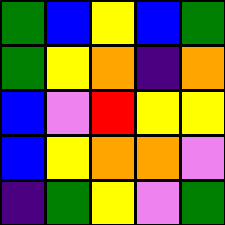[["green", "blue", "yellow", "blue", "green"], ["green", "yellow", "orange", "indigo", "orange"], ["blue", "violet", "red", "yellow", "yellow"], ["blue", "yellow", "orange", "orange", "violet"], ["indigo", "green", "yellow", "violet", "green"]]